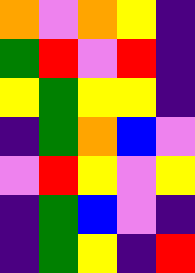[["orange", "violet", "orange", "yellow", "indigo"], ["green", "red", "violet", "red", "indigo"], ["yellow", "green", "yellow", "yellow", "indigo"], ["indigo", "green", "orange", "blue", "violet"], ["violet", "red", "yellow", "violet", "yellow"], ["indigo", "green", "blue", "violet", "indigo"], ["indigo", "green", "yellow", "indigo", "red"]]